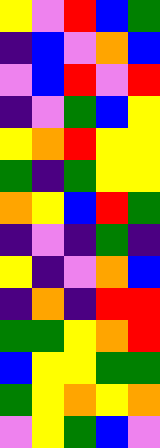[["yellow", "violet", "red", "blue", "green"], ["indigo", "blue", "violet", "orange", "blue"], ["violet", "blue", "red", "violet", "red"], ["indigo", "violet", "green", "blue", "yellow"], ["yellow", "orange", "red", "yellow", "yellow"], ["green", "indigo", "green", "yellow", "yellow"], ["orange", "yellow", "blue", "red", "green"], ["indigo", "violet", "indigo", "green", "indigo"], ["yellow", "indigo", "violet", "orange", "blue"], ["indigo", "orange", "indigo", "red", "red"], ["green", "green", "yellow", "orange", "red"], ["blue", "yellow", "yellow", "green", "green"], ["green", "yellow", "orange", "yellow", "orange"], ["violet", "yellow", "green", "blue", "violet"]]